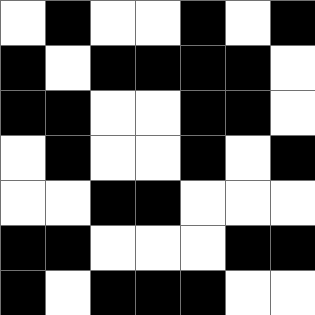[["white", "black", "white", "white", "black", "white", "black"], ["black", "white", "black", "black", "black", "black", "white"], ["black", "black", "white", "white", "black", "black", "white"], ["white", "black", "white", "white", "black", "white", "black"], ["white", "white", "black", "black", "white", "white", "white"], ["black", "black", "white", "white", "white", "black", "black"], ["black", "white", "black", "black", "black", "white", "white"]]